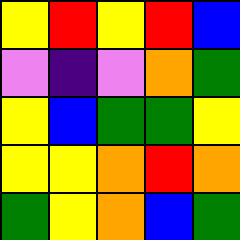[["yellow", "red", "yellow", "red", "blue"], ["violet", "indigo", "violet", "orange", "green"], ["yellow", "blue", "green", "green", "yellow"], ["yellow", "yellow", "orange", "red", "orange"], ["green", "yellow", "orange", "blue", "green"]]